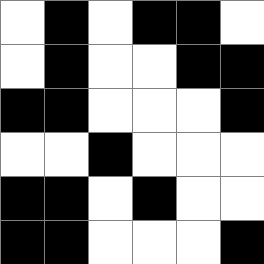[["white", "black", "white", "black", "black", "white"], ["white", "black", "white", "white", "black", "black"], ["black", "black", "white", "white", "white", "black"], ["white", "white", "black", "white", "white", "white"], ["black", "black", "white", "black", "white", "white"], ["black", "black", "white", "white", "white", "black"]]